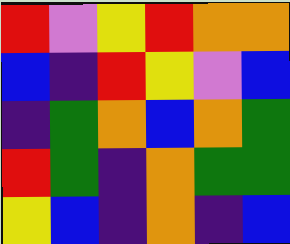[["red", "violet", "yellow", "red", "orange", "orange"], ["blue", "indigo", "red", "yellow", "violet", "blue"], ["indigo", "green", "orange", "blue", "orange", "green"], ["red", "green", "indigo", "orange", "green", "green"], ["yellow", "blue", "indigo", "orange", "indigo", "blue"]]